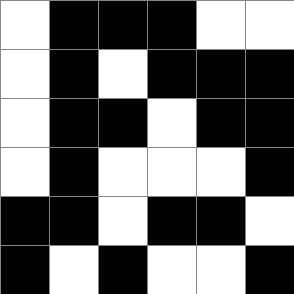[["white", "black", "black", "black", "white", "white"], ["white", "black", "white", "black", "black", "black"], ["white", "black", "black", "white", "black", "black"], ["white", "black", "white", "white", "white", "black"], ["black", "black", "white", "black", "black", "white"], ["black", "white", "black", "white", "white", "black"]]